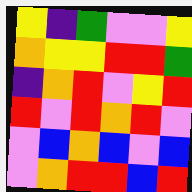[["yellow", "indigo", "green", "violet", "violet", "yellow"], ["orange", "yellow", "yellow", "red", "red", "green"], ["indigo", "orange", "red", "violet", "yellow", "red"], ["red", "violet", "red", "orange", "red", "violet"], ["violet", "blue", "orange", "blue", "violet", "blue"], ["violet", "orange", "red", "red", "blue", "red"]]